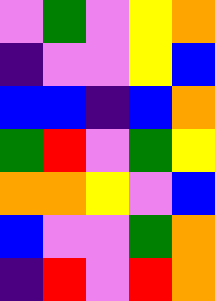[["violet", "green", "violet", "yellow", "orange"], ["indigo", "violet", "violet", "yellow", "blue"], ["blue", "blue", "indigo", "blue", "orange"], ["green", "red", "violet", "green", "yellow"], ["orange", "orange", "yellow", "violet", "blue"], ["blue", "violet", "violet", "green", "orange"], ["indigo", "red", "violet", "red", "orange"]]